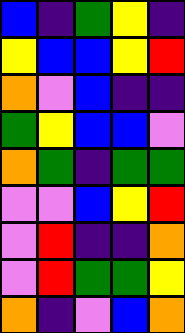[["blue", "indigo", "green", "yellow", "indigo"], ["yellow", "blue", "blue", "yellow", "red"], ["orange", "violet", "blue", "indigo", "indigo"], ["green", "yellow", "blue", "blue", "violet"], ["orange", "green", "indigo", "green", "green"], ["violet", "violet", "blue", "yellow", "red"], ["violet", "red", "indigo", "indigo", "orange"], ["violet", "red", "green", "green", "yellow"], ["orange", "indigo", "violet", "blue", "orange"]]